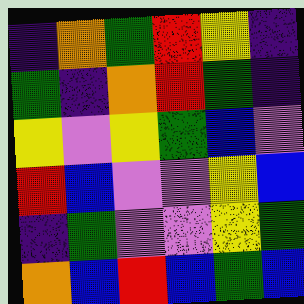[["indigo", "orange", "green", "red", "yellow", "indigo"], ["green", "indigo", "orange", "red", "green", "indigo"], ["yellow", "violet", "yellow", "green", "blue", "violet"], ["red", "blue", "violet", "violet", "yellow", "blue"], ["indigo", "green", "violet", "violet", "yellow", "green"], ["orange", "blue", "red", "blue", "green", "blue"]]